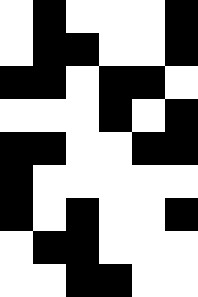[["white", "black", "white", "white", "white", "black"], ["white", "black", "black", "white", "white", "black"], ["black", "black", "white", "black", "black", "white"], ["white", "white", "white", "black", "white", "black"], ["black", "black", "white", "white", "black", "black"], ["black", "white", "white", "white", "white", "white"], ["black", "white", "black", "white", "white", "black"], ["white", "black", "black", "white", "white", "white"], ["white", "white", "black", "black", "white", "white"]]